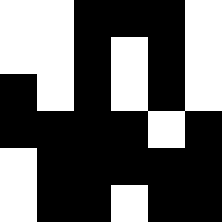[["white", "white", "black", "black", "black", "white"], ["white", "white", "black", "white", "black", "white"], ["black", "white", "black", "white", "black", "white"], ["black", "black", "black", "black", "white", "black"], ["white", "black", "black", "black", "black", "black"], ["white", "black", "black", "white", "black", "black"]]